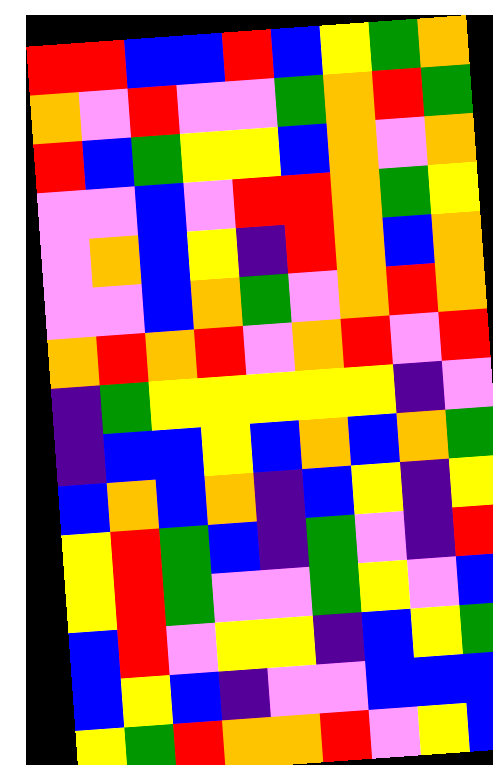[["red", "red", "blue", "blue", "red", "blue", "yellow", "green", "orange"], ["orange", "violet", "red", "violet", "violet", "green", "orange", "red", "green"], ["red", "blue", "green", "yellow", "yellow", "blue", "orange", "violet", "orange"], ["violet", "violet", "blue", "violet", "red", "red", "orange", "green", "yellow"], ["violet", "orange", "blue", "yellow", "indigo", "red", "orange", "blue", "orange"], ["violet", "violet", "blue", "orange", "green", "violet", "orange", "red", "orange"], ["orange", "red", "orange", "red", "violet", "orange", "red", "violet", "red"], ["indigo", "green", "yellow", "yellow", "yellow", "yellow", "yellow", "indigo", "violet"], ["indigo", "blue", "blue", "yellow", "blue", "orange", "blue", "orange", "green"], ["blue", "orange", "blue", "orange", "indigo", "blue", "yellow", "indigo", "yellow"], ["yellow", "red", "green", "blue", "indigo", "green", "violet", "indigo", "red"], ["yellow", "red", "green", "violet", "violet", "green", "yellow", "violet", "blue"], ["blue", "red", "violet", "yellow", "yellow", "indigo", "blue", "yellow", "green"], ["blue", "yellow", "blue", "indigo", "violet", "violet", "blue", "blue", "blue"], ["yellow", "green", "red", "orange", "orange", "red", "violet", "yellow", "blue"]]